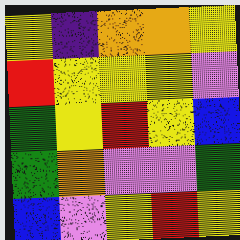[["yellow", "indigo", "orange", "orange", "yellow"], ["red", "yellow", "yellow", "yellow", "violet"], ["green", "yellow", "red", "yellow", "blue"], ["green", "orange", "violet", "violet", "green"], ["blue", "violet", "yellow", "red", "yellow"]]